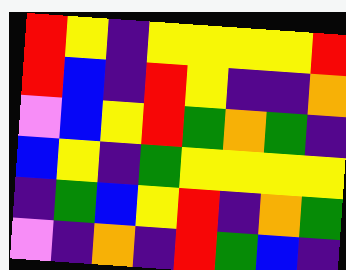[["red", "yellow", "indigo", "yellow", "yellow", "yellow", "yellow", "red"], ["red", "blue", "indigo", "red", "yellow", "indigo", "indigo", "orange"], ["violet", "blue", "yellow", "red", "green", "orange", "green", "indigo"], ["blue", "yellow", "indigo", "green", "yellow", "yellow", "yellow", "yellow"], ["indigo", "green", "blue", "yellow", "red", "indigo", "orange", "green"], ["violet", "indigo", "orange", "indigo", "red", "green", "blue", "indigo"]]